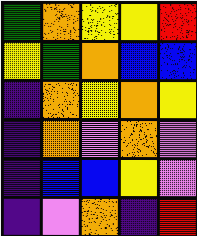[["green", "orange", "yellow", "yellow", "red"], ["yellow", "green", "orange", "blue", "blue"], ["indigo", "orange", "yellow", "orange", "yellow"], ["indigo", "orange", "violet", "orange", "violet"], ["indigo", "blue", "blue", "yellow", "violet"], ["indigo", "violet", "orange", "indigo", "red"]]